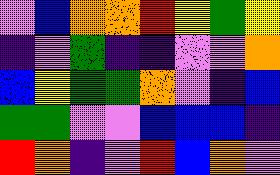[["violet", "blue", "orange", "orange", "red", "yellow", "green", "yellow"], ["indigo", "violet", "green", "indigo", "indigo", "violet", "violet", "orange"], ["blue", "yellow", "green", "green", "orange", "violet", "indigo", "blue"], ["green", "green", "violet", "violet", "blue", "blue", "blue", "indigo"], ["red", "orange", "indigo", "violet", "red", "blue", "orange", "violet"]]